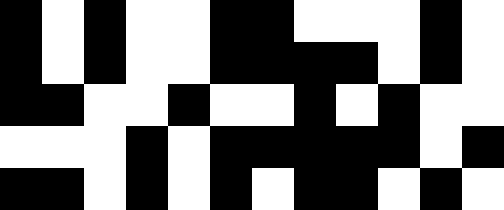[["black", "white", "black", "white", "white", "black", "black", "white", "white", "white", "black", "white"], ["black", "white", "black", "white", "white", "black", "black", "black", "black", "white", "black", "white"], ["black", "black", "white", "white", "black", "white", "white", "black", "white", "black", "white", "white"], ["white", "white", "white", "black", "white", "black", "black", "black", "black", "black", "white", "black"], ["black", "black", "white", "black", "white", "black", "white", "black", "black", "white", "black", "white"]]